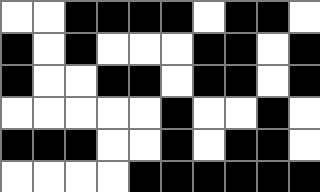[["white", "white", "black", "black", "black", "black", "white", "black", "black", "white"], ["black", "white", "black", "white", "white", "white", "black", "black", "white", "black"], ["black", "white", "white", "black", "black", "white", "black", "black", "white", "black"], ["white", "white", "white", "white", "white", "black", "white", "white", "black", "white"], ["black", "black", "black", "white", "white", "black", "white", "black", "black", "white"], ["white", "white", "white", "white", "black", "black", "black", "black", "black", "black"]]